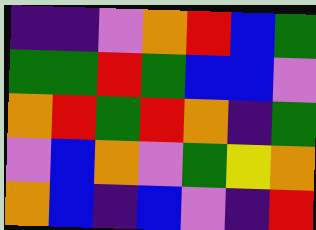[["indigo", "indigo", "violet", "orange", "red", "blue", "green"], ["green", "green", "red", "green", "blue", "blue", "violet"], ["orange", "red", "green", "red", "orange", "indigo", "green"], ["violet", "blue", "orange", "violet", "green", "yellow", "orange"], ["orange", "blue", "indigo", "blue", "violet", "indigo", "red"]]